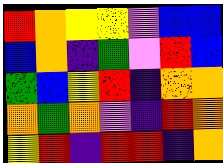[["red", "orange", "yellow", "yellow", "violet", "blue", "blue"], ["blue", "orange", "indigo", "green", "violet", "red", "blue"], ["green", "blue", "yellow", "red", "indigo", "orange", "orange"], ["orange", "green", "orange", "violet", "indigo", "red", "orange"], ["yellow", "red", "indigo", "red", "red", "indigo", "orange"]]